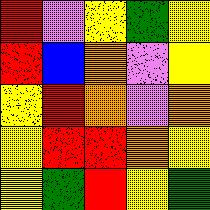[["red", "violet", "yellow", "green", "yellow"], ["red", "blue", "orange", "violet", "yellow"], ["yellow", "red", "orange", "violet", "orange"], ["yellow", "red", "red", "orange", "yellow"], ["yellow", "green", "red", "yellow", "green"]]